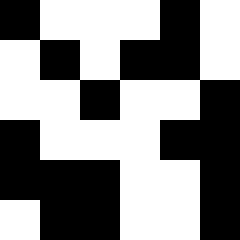[["black", "white", "white", "white", "black", "white"], ["white", "black", "white", "black", "black", "white"], ["white", "white", "black", "white", "white", "black"], ["black", "white", "white", "white", "black", "black"], ["black", "black", "black", "white", "white", "black"], ["white", "black", "black", "white", "white", "black"]]